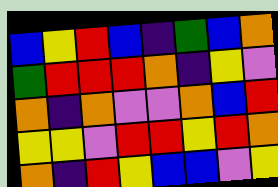[["blue", "yellow", "red", "blue", "indigo", "green", "blue", "orange"], ["green", "red", "red", "red", "orange", "indigo", "yellow", "violet"], ["orange", "indigo", "orange", "violet", "violet", "orange", "blue", "red"], ["yellow", "yellow", "violet", "red", "red", "yellow", "red", "orange"], ["orange", "indigo", "red", "yellow", "blue", "blue", "violet", "yellow"]]